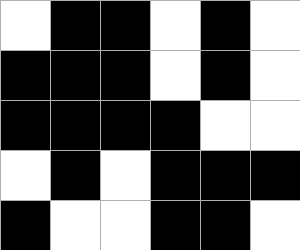[["white", "black", "black", "white", "black", "white"], ["black", "black", "black", "white", "black", "white"], ["black", "black", "black", "black", "white", "white"], ["white", "black", "white", "black", "black", "black"], ["black", "white", "white", "black", "black", "white"]]